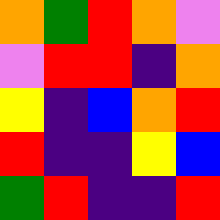[["orange", "green", "red", "orange", "violet"], ["violet", "red", "red", "indigo", "orange"], ["yellow", "indigo", "blue", "orange", "red"], ["red", "indigo", "indigo", "yellow", "blue"], ["green", "red", "indigo", "indigo", "red"]]